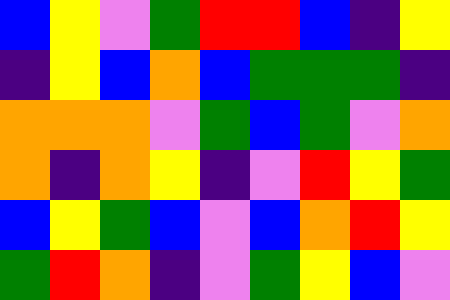[["blue", "yellow", "violet", "green", "red", "red", "blue", "indigo", "yellow"], ["indigo", "yellow", "blue", "orange", "blue", "green", "green", "green", "indigo"], ["orange", "orange", "orange", "violet", "green", "blue", "green", "violet", "orange"], ["orange", "indigo", "orange", "yellow", "indigo", "violet", "red", "yellow", "green"], ["blue", "yellow", "green", "blue", "violet", "blue", "orange", "red", "yellow"], ["green", "red", "orange", "indigo", "violet", "green", "yellow", "blue", "violet"]]